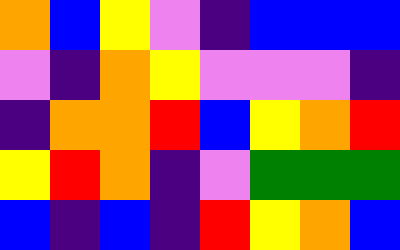[["orange", "blue", "yellow", "violet", "indigo", "blue", "blue", "blue"], ["violet", "indigo", "orange", "yellow", "violet", "violet", "violet", "indigo"], ["indigo", "orange", "orange", "red", "blue", "yellow", "orange", "red"], ["yellow", "red", "orange", "indigo", "violet", "green", "green", "green"], ["blue", "indigo", "blue", "indigo", "red", "yellow", "orange", "blue"]]